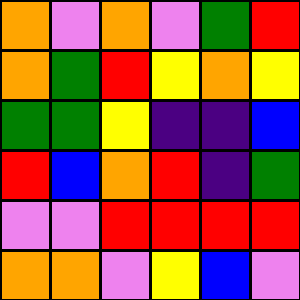[["orange", "violet", "orange", "violet", "green", "red"], ["orange", "green", "red", "yellow", "orange", "yellow"], ["green", "green", "yellow", "indigo", "indigo", "blue"], ["red", "blue", "orange", "red", "indigo", "green"], ["violet", "violet", "red", "red", "red", "red"], ["orange", "orange", "violet", "yellow", "blue", "violet"]]